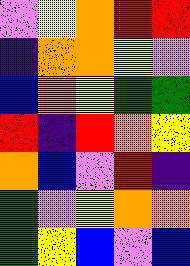[["violet", "yellow", "orange", "red", "red"], ["indigo", "orange", "orange", "yellow", "violet"], ["blue", "orange", "yellow", "green", "green"], ["red", "indigo", "red", "orange", "yellow"], ["orange", "blue", "violet", "red", "indigo"], ["green", "violet", "yellow", "orange", "orange"], ["green", "yellow", "blue", "violet", "blue"]]